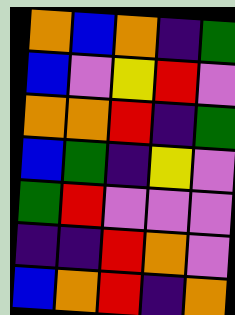[["orange", "blue", "orange", "indigo", "green"], ["blue", "violet", "yellow", "red", "violet"], ["orange", "orange", "red", "indigo", "green"], ["blue", "green", "indigo", "yellow", "violet"], ["green", "red", "violet", "violet", "violet"], ["indigo", "indigo", "red", "orange", "violet"], ["blue", "orange", "red", "indigo", "orange"]]